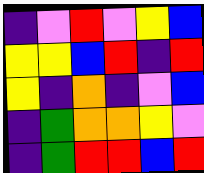[["indigo", "violet", "red", "violet", "yellow", "blue"], ["yellow", "yellow", "blue", "red", "indigo", "red"], ["yellow", "indigo", "orange", "indigo", "violet", "blue"], ["indigo", "green", "orange", "orange", "yellow", "violet"], ["indigo", "green", "red", "red", "blue", "red"]]